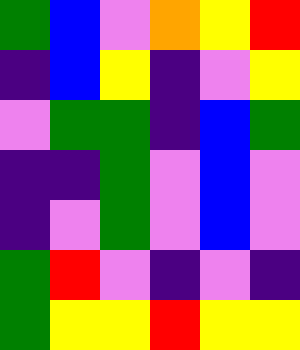[["green", "blue", "violet", "orange", "yellow", "red"], ["indigo", "blue", "yellow", "indigo", "violet", "yellow"], ["violet", "green", "green", "indigo", "blue", "green"], ["indigo", "indigo", "green", "violet", "blue", "violet"], ["indigo", "violet", "green", "violet", "blue", "violet"], ["green", "red", "violet", "indigo", "violet", "indigo"], ["green", "yellow", "yellow", "red", "yellow", "yellow"]]